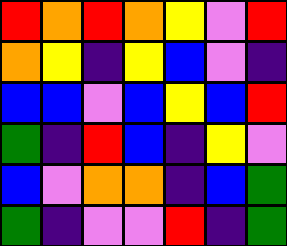[["red", "orange", "red", "orange", "yellow", "violet", "red"], ["orange", "yellow", "indigo", "yellow", "blue", "violet", "indigo"], ["blue", "blue", "violet", "blue", "yellow", "blue", "red"], ["green", "indigo", "red", "blue", "indigo", "yellow", "violet"], ["blue", "violet", "orange", "orange", "indigo", "blue", "green"], ["green", "indigo", "violet", "violet", "red", "indigo", "green"]]